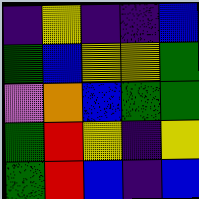[["indigo", "yellow", "indigo", "indigo", "blue"], ["green", "blue", "yellow", "yellow", "green"], ["violet", "orange", "blue", "green", "green"], ["green", "red", "yellow", "indigo", "yellow"], ["green", "red", "blue", "indigo", "blue"]]